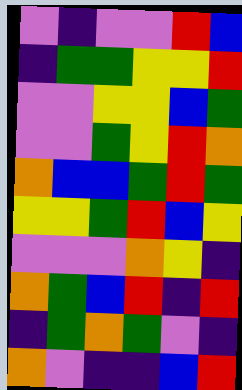[["violet", "indigo", "violet", "violet", "red", "blue"], ["indigo", "green", "green", "yellow", "yellow", "red"], ["violet", "violet", "yellow", "yellow", "blue", "green"], ["violet", "violet", "green", "yellow", "red", "orange"], ["orange", "blue", "blue", "green", "red", "green"], ["yellow", "yellow", "green", "red", "blue", "yellow"], ["violet", "violet", "violet", "orange", "yellow", "indigo"], ["orange", "green", "blue", "red", "indigo", "red"], ["indigo", "green", "orange", "green", "violet", "indigo"], ["orange", "violet", "indigo", "indigo", "blue", "red"]]